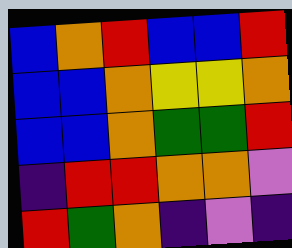[["blue", "orange", "red", "blue", "blue", "red"], ["blue", "blue", "orange", "yellow", "yellow", "orange"], ["blue", "blue", "orange", "green", "green", "red"], ["indigo", "red", "red", "orange", "orange", "violet"], ["red", "green", "orange", "indigo", "violet", "indigo"]]